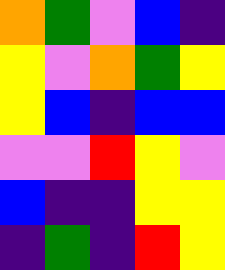[["orange", "green", "violet", "blue", "indigo"], ["yellow", "violet", "orange", "green", "yellow"], ["yellow", "blue", "indigo", "blue", "blue"], ["violet", "violet", "red", "yellow", "violet"], ["blue", "indigo", "indigo", "yellow", "yellow"], ["indigo", "green", "indigo", "red", "yellow"]]